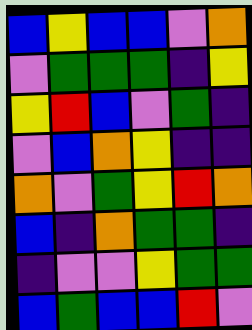[["blue", "yellow", "blue", "blue", "violet", "orange"], ["violet", "green", "green", "green", "indigo", "yellow"], ["yellow", "red", "blue", "violet", "green", "indigo"], ["violet", "blue", "orange", "yellow", "indigo", "indigo"], ["orange", "violet", "green", "yellow", "red", "orange"], ["blue", "indigo", "orange", "green", "green", "indigo"], ["indigo", "violet", "violet", "yellow", "green", "green"], ["blue", "green", "blue", "blue", "red", "violet"]]